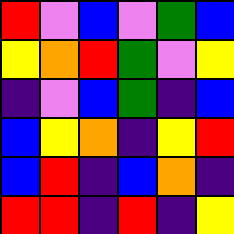[["red", "violet", "blue", "violet", "green", "blue"], ["yellow", "orange", "red", "green", "violet", "yellow"], ["indigo", "violet", "blue", "green", "indigo", "blue"], ["blue", "yellow", "orange", "indigo", "yellow", "red"], ["blue", "red", "indigo", "blue", "orange", "indigo"], ["red", "red", "indigo", "red", "indigo", "yellow"]]